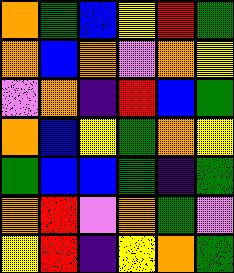[["orange", "green", "blue", "yellow", "red", "green"], ["orange", "blue", "orange", "violet", "orange", "yellow"], ["violet", "orange", "indigo", "red", "blue", "green"], ["orange", "blue", "yellow", "green", "orange", "yellow"], ["green", "blue", "blue", "green", "indigo", "green"], ["orange", "red", "violet", "orange", "green", "violet"], ["yellow", "red", "indigo", "yellow", "orange", "green"]]